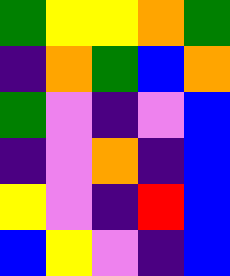[["green", "yellow", "yellow", "orange", "green"], ["indigo", "orange", "green", "blue", "orange"], ["green", "violet", "indigo", "violet", "blue"], ["indigo", "violet", "orange", "indigo", "blue"], ["yellow", "violet", "indigo", "red", "blue"], ["blue", "yellow", "violet", "indigo", "blue"]]